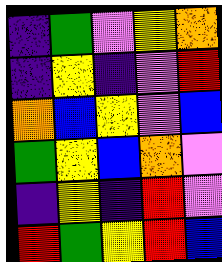[["indigo", "green", "violet", "yellow", "orange"], ["indigo", "yellow", "indigo", "violet", "red"], ["orange", "blue", "yellow", "violet", "blue"], ["green", "yellow", "blue", "orange", "violet"], ["indigo", "yellow", "indigo", "red", "violet"], ["red", "green", "yellow", "red", "blue"]]